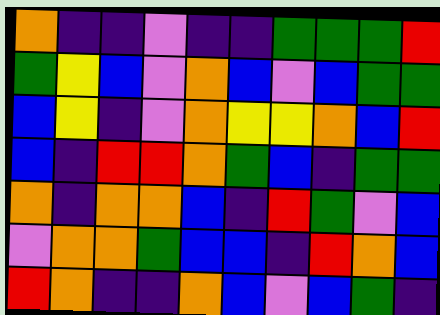[["orange", "indigo", "indigo", "violet", "indigo", "indigo", "green", "green", "green", "red"], ["green", "yellow", "blue", "violet", "orange", "blue", "violet", "blue", "green", "green"], ["blue", "yellow", "indigo", "violet", "orange", "yellow", "yellow", "orange", "blue", "red"], ["blue", "indigo", "red", "red", "orange", "green", "blue", "indigo", "green", "green"], ["orange", "indigo", "orange", "orange", "blue", "indigo", "red", "green", "violet", "blue"], ["violet", "orange", "orange", "green", "blue", "blue", "indigo", "red", "orange", "blue"], ["red", "orange", "indigo", "indigo", "orange", "blue", "violet", "blue", "green", "indigo"]]